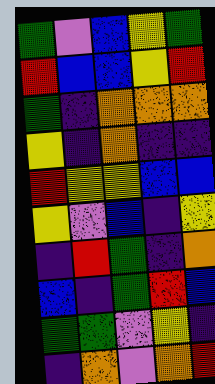[["green", "violet", "blue", "yellow", "green"], ["red", "blue", "blue", "yellow", "red"], ["green", "indigo", "orange", "orange", "orange"], ["yellow", "indigo", "orange", "indigo", "indigo"], ["red", "yellow", "yellow", "blue", "blue"], ["yellow", "violet", "blue", "indigo", "yellow"], ["indigo", "red", "green", "indigo", "orange"], ["blue", "indigo", "green", "red", "blue"], ["green", "green", "violet", "yellow", "indigo"], ["indigo", "orange", "violet", "orange", "red"]]